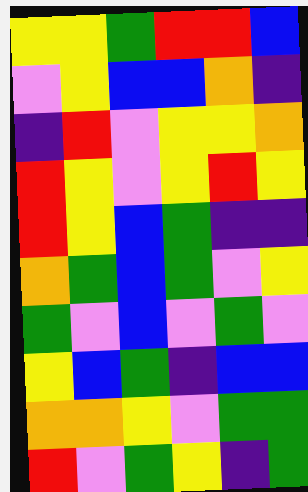[["yellow", "yellow", "green", "red", "red", "blue"], ["violet", "yellow", "blue", "blue", "orange", "indigo"], ["indigo", "red", "violet", "yellow", "yellow", "orange"], ["red", "yellow", "violet", "yellow", "red", "yellow"], ["red", "yellow", "blue", "green", "indigo", "indigo"], ["orange", "green", "blue", "green", "violet", "yellow"], ["green", "violet", "blue", "violet", "green", "violet"], ["yellow", "blue", "green", "indigo", "blue", "blue"], ["orange", "orange", "yellow", "violet", "green", "green"], ["red", "violet", "green", "yellow", "indigo", "green"]]